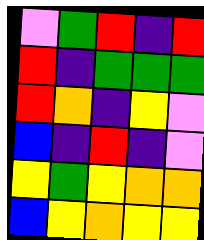[["violet", "green", "red", "indigo", "red"], ["red", "indigo", "green", "green", "green"], ["red", "orange", "indigo", "yellow", "violet"], ["blue", "indigo", "red", "indigo", "violet"], ["yellow", "green", "yellow", "orange", "orange"], ["blue", "yellow", "orange", "yellow", "yellow"]]